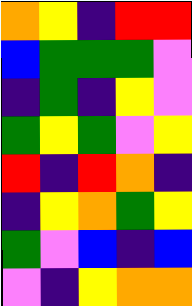[["orange", "yellow", "indigo", "red", "red"], ["blue", "green", "green", "green", "violet"], ["indigo", "green", "indigo", "yellow", "violet"], ["green", "yellow", "green", "violet", "yellow"], ["red", "indigo", "red", "orange", "indigo"], ["indigo", "yellow", "orange", "green", "yellow"], ["green", "violet", "blue", "indigo", "blue"], ["violet", "indigo", "yellow", "orange", "orange"]]